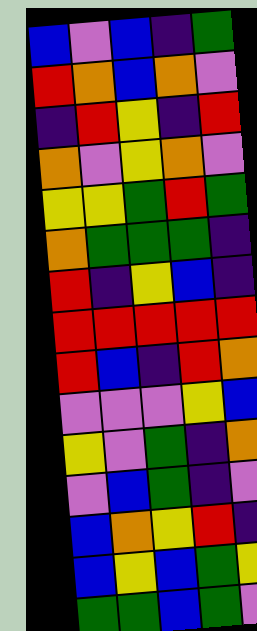[["blue", "violet", "blue", "indigo", "green"], ["red", "orange", "blue", "orange", "violet"], ["indigo", "red", "yellow", "indigo", "red"], ["orange", "violet", "yellow", "orange", "violet"], ["yellow", "yellow", "green", "red", "green"], ["orange", "green", "green", "green", "indigo"], ["red", "indigo", "yellow", "blue", "indigo"], ["red", "red", "red", "red", "red"], ["red", "blue", "indigo", "red", "orange"], ["violet", "violet", "violet", "yellow", "blue"], ["yellow", "violet", "green", "indigo", "orange"], ["violet", "blue", "green", "indigo", "violet"], ["blue", "orange", "yellow", "red", "indigo"], ["blue", "yellow", "blue", "green", "yellow"], ["green", "green", "blue", "green", "violet"]]